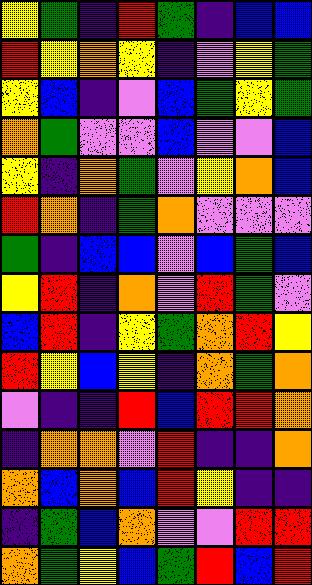[["yellow", "green", "indigo", "red", "green", "indigo", "blue", "blue"], ["red", "yellow", "orange", "yellow", "indigo", "violet", "yellow", "green"], ["yellow", "blue", "indigo", "violet", "blue", "green", "yellow", "green"], ["orange", "green", "violet", "violet", "blue", "violet", "violet", "blue"], ["yellow", "indigo", "orange", "green", "violet", "yellow", "orange", "blue"], ["red", "orange", "indigo", "green", "orange", "violet", "violet", "violet"], ["green", "indigo", "blue", "blue", "violet", "blue", "green", "blue"], ["yellow", "red", "indigo", "orange", "violet", "red", "green", "violet"], ["blue", "red", "indigo", "yellow", "green", "orange", "red", "yellow"], ["red", "yellow", "blue", "yellow", "indigo", "orange", "green", "orange"], ["violet", "indigo", "indigo", "red", "blue", "red", "red", "orange"], ["indigo", "orange", "orange", "violet", "red", "indigo", "indigo", "orange"], ["orange", "blue", "orange", "blue", "red", "yellow", "indigo", "indigo"], ["indigo", "green", "blue", "orange", "violet", "violet", "red", "red"], ["orange", "green", "yellow", "blue", "green", "red", "blue", "red"]]